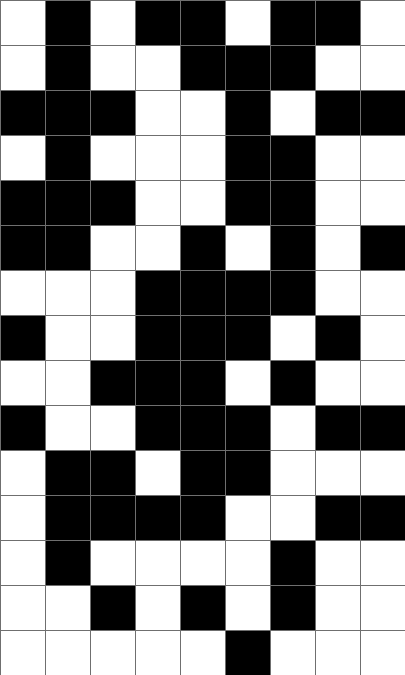[["white", "black", "white", "black", "black", "white", "black", "black", "white"], ["white", "black", "white", "white", "black", "black", "black", "white", "white"], ["black", "black", "black", "white", "white", "black", "white", "black", "black"], ["white", "black", "white", "white", "white", "black", "black", "white", "white"], ["black", "black", "black", "white", "white", "black", "black", "white", "white"], ["black", "black", "white", "white", "black", "white", "black", "white", "black"], ["white", "white", "white", "black", "black", "black", "black", "white", "white"], ["black", "white", "white", "black", "black", "black", "white", "black", "white"], ["white", "white", "black", "black", "black", "white", "black", "white", "white"], ["black", "white", "white", "black", "black", "black", "white", "black", "black"], ["white", "black", "black", "white", "black", "black", "white", "white", "white"], ["white", "black", "black", "black", "black", "white", "white", "black", "black"], ["white", "black", "white", "white", "white", "white", "black", "white", "white"], ["white", "white", "black", "white", "black", "white", "black", "white", "white"], ["white", "white", "white", "white", "white", "black", "white", "white", "white"]]